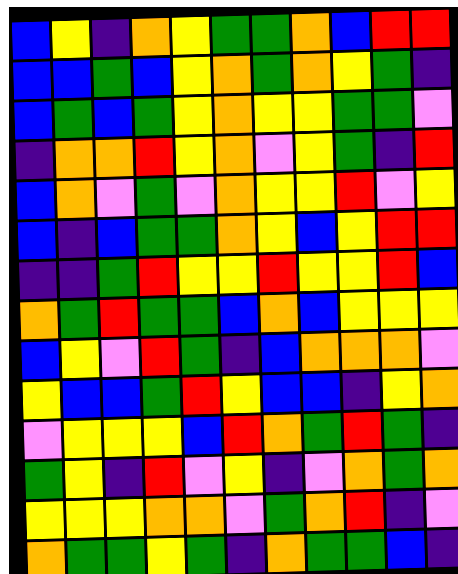[["blue", "yellow", "indigo", "orange", "yellow", "green", "green", "orange", "blue", "red", "red"], ["blue", "blue", "green", "blue", "yellow", "orange", "green", "orange", "yellow", "green", "indigo"], ["blue", "green", "blue", "green", "yellow", "orange", "yellow", "yellow", "green", "green", "violet"], ["indigo", "orange", "orange", "red", "yellow", "orange", "violet", "yellow", "green", "indigo", "red"], ["blue", "orange", "violet", "green", "violet", "orange", "yellow", "yellow", "red", "violet", "yellow"], ["blue", "indigo", "blue", "green", "green", "orange", "yellow", "blue", "yellow", "red", "red"], ["indigo", "indigo", "green", "red", "yellow", "yellow", "red", "yellow", "yellow", "red", "blue"], ["orange", "green", "red", "green", "green", "blue", "orange", "blue", "yellow", "yellow", "yellow"], ["blue", "yellow", "violet", "red", "green", "indigo", "blue", "orange", "orange", "orange", "violet"], ["yellow", "blue", "blue", "green", "red", "yellow", "blue", "blue", "indigo", "yellow", "orange"], ["violet", "yellow", "yellow", "yellow", "blue", "red", "orange", "green", "red", "green", "indigo"], ["green", "yellow", "indigo", "red", "violet", "yellow", "indigo", "violet", "orange", "green", "orange"], ["yellow", "yellow", "yellow", "orange", "orange", "violet", "green", "orange", "red", "indigo", "violet"], ["orange", "green", "green", "yellow", "green", "indigo", "orange", "green", "green", "blue", "indigo"]]